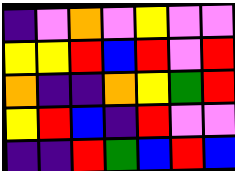[["indigo", "violet", "orange", "violet", "yellow", "violet", "violet"], ["yellow", "yellow", "red", "blue", "red", "violet", "red"], ["orange", "indigo", "indigo", "orange", "yellow", "green", "red"], ["yellow", "red", "blue", "indigo", "red", "violet", "violet"], ["indigo", "indigo", "red", "green", "blue", "red", "blue"]]